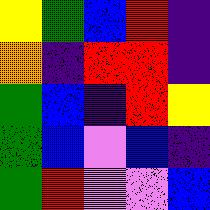[["yellow", "green", "blue", "red", "indigo"], ["orange", "indigo", "red", "red", "indigo"], ["green", "blue", "indigo", "red", "yellow"], ["green", "blue", "violet", "blue", "indigo"], ["green", "red", "violet", "violet", "blue"]]